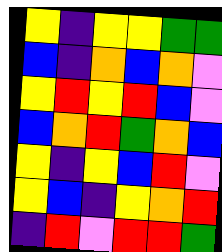[["yellow", "indigo", "yellow", "yellow", "green", "green"], ["blue", "indigo", "orange", "blue", "orange", "violet"], ["yellow", "red", "yellow", "red", "blue", "violet"], ["blue", "orange", "red", "green", "orange", "blue"], ["yellow", "indigo", "yellow", "blue", "red", "violet"], ["yellow", "blue", "indigo", "yellow", "orange", "red"], ["indigo", "red", "violet", "red", "red", "green"]]